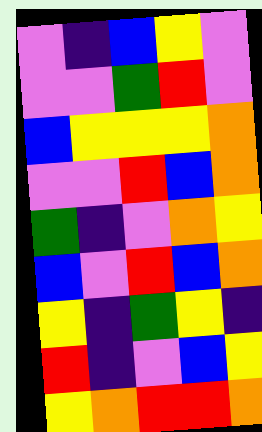[["violet", "indigo", "blue", "yellow", "violet"], ["violet", "violet", "green", "red", "violet"], ["blue", "yellow", "yellow", "yellow", "orange"], ["violet", "violet", "red", "blue", "orange"], ["green", "indigo", "violet", "orange", "yellow"], ["blue", "violet", "red", "blue", "orange"], ["yellow", "indigo", "green", "yellow", "indigo"], ["red", "indigo", "violet", "blue", "yellow"], ["yellow", "orange", "red", "red", "orange"]]